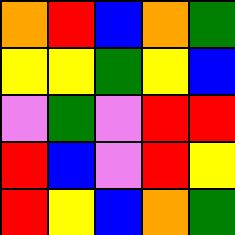[["orange", "red", "blue", "orange", "green"], ["yellow", "yellow", "green", "yellow", "blue"], ["violet", "green", "violet", "red", "red"], ["red", "blue", "violet", "red", "yellow"], ["red", "yellow", "blue", "orange", "green"]]